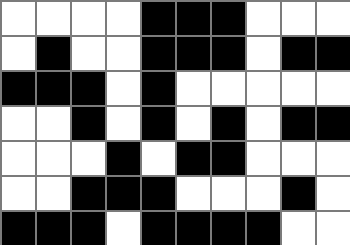[["white", "white", "white", "white", "black", "black", "black", "white", "white", "white"], ["white", "black", "white", "white", "black", "black", "black", "white", "black", "black"], ["black", "black", "black", "white", "black", "white", "white", "white", "white", "white"], ["white", "white", "black", "white", "black", "white", "black", "white", "black", "black"], ["white", "white", "white", "black", "white", "black", "black", "white", "white", "white"], ["white", "white", "black", "black", "black", "white", "white", "white", "black", "white"], ["black", "black", "black", "white", "black", "black", "black", "black", "white", "white"]]